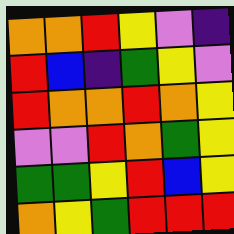[["orange", "orange", "red", "yellow", "violet", "indigo"], ["red", "blue", "indigo", "green", "yellow", "violet"], ["red", "orange", "orange", "red", "orange", "yellow"], ["violet", "violet", "red", "orange", "green", "yellow"], ["green", "green", "yellow", "red", "blue", "yellow"], ["orange", "yellow", "green", "red", "red", "red"]]